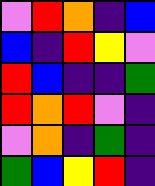[["violet", "red", "orange", "indigo", "blue"], ["blue", "indigo", "red", "yellow", "violet"], ["red", "blue", "indigo", "indigo", "green"], ["red", "orange", "red", "violet", "indigo"], ["violet", "orange", "indigo", "green", "indigo"], ["green", "blue", "yellow", "red", "indigo"]]